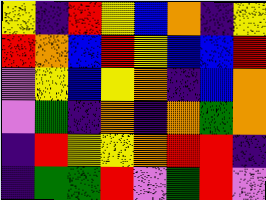[["yellow", "indigo", "red", "yellow", "blue", "orange", "indigo", "yellow"], ["red", "orange", "blue", "red", "yellow", "blue", "blue", "red"], ["violet", "yellow", "blue", "yellow", "orange", "indigo", "blue", "orange"], ["violet", "green", "indigo", "orange", "indigo", "orange", "green", "orange"], ["indigo", "red", "yellow", "yellow", "orange", "red", "red", "indigo"], ["indigo", "green", "green", "red", "violet", "green", "red", "violet"]]